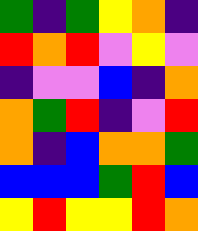[["green", "indigo", "green", "yellow", "orange", "indigo"], ["red", "orange", "red", "violet", "yellow", "violet"], ["indigo", "violet", "violet", "blue", "indigo", "orange"], ["orange", "green", "red", "indigo", "violet", "red"], ["orange", "indigo", "blue", "orange", "orange", "green"], ["blue", "blue", "blue", "green", "red", "blue"], ["yellow", "red", "yellow", "yellow", "red", "orange"]]